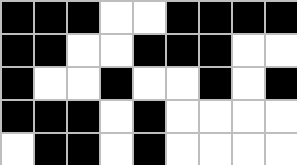[["black", "black", "black", "white", "white", "black", "black", "black", "black"], ["black", "black", "white", "white", "black", "black", "black", "white", "white"], ["black", "white", "white", "black", "white", "white", "black", "white", "black"], ["black", "black", "black", "white", "black", "white", "white", "white", "white"], ["white", "black", "black", "white", "black", "white", "white", "white", "white"]]